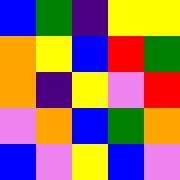[["blue", "green", "indigo", "yellow", "yellow"], ["orange", "yellow", "blue", "red", "green"], ["orange", "indigo", "yellow", "violet", "red"], ["violet", "orange", "blue", "green", "orange"], ["blue", "violet", "yellow", "blue", "violet"]]